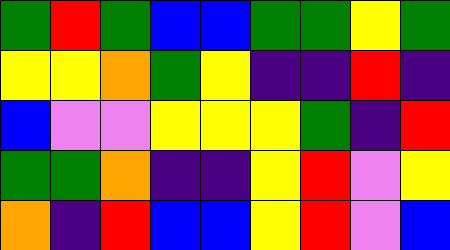[["green", "red", "green", "blue", "blue", "green", "green", "yellow", "green"], ["yellow", "yellow", "orange", "green", "yellow", "indigo", "indigo", "red", "indigo"], ["blue", "violet", "violet", "yellow", "yellow", "yellow", "green", "indigo", "red"], ["green", "green", "orange", "indigo", "indigo", "yellow", "red", "violet", "yellow"], ["orange", "indigo", "red", "blue", "blue", "yellow", "red", "violet", "blue"]]